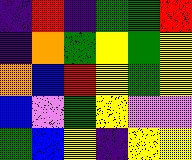[["indigo", "red", "indigo", "green", "green", "red"], ["indigo", "orange", "green", "yellow", "green", "yellow"], ["orange", "blue", "red", "yellow", "green", "yellow"], ["blue", "violet", "green", "yellow", "violet", "violet"], ["green", "blue", "yellow", "indigo", "yellow", "yellow"]]